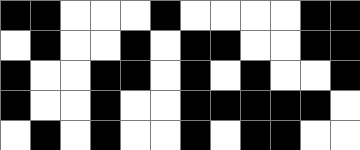[["black", "black", "white", "white", "white", "black", "white", "white", "white", "white", "black", "black"], ["white", "black", "white", "white", "black", "white", "black", "black", "white", "white", "black", "black"], ["black", "white", "white", "black", "black", "white", "black", "white", "black", "white", "white", "black"], ["black", "white", "white", "black", "white", "white", "black", "black", "black", "black", "black", "white"], ["white", "black", "white", "black", "white", "white", "black", "white", "black", "black", "white", "white"]]